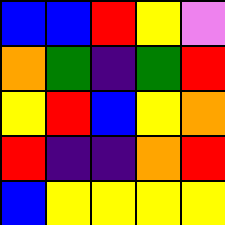[["blue", "blue", "red", "yellow", "violet"], ["orange", "green", "indigo", "green", "red"], ["yellow", "red", "blue", "yellow", "orange"], ["red", "indigo", "indigo", "orange", "red"], ["blue", "yellow", "yellow", "yellow", "yellow"]]